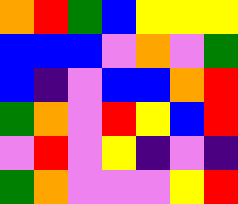[["orange", "red", "green", "blue", "yellow", "yellow", "yellow"], ["blue", "blue", "blue", "violet", "orange", "violet", "green"], ["blue", "indigo", "violet", "blue", "blue", "orange", "red"], ["green", "orange", "violet", "red", "yellow", "blue", "red"], ["violet", "red", "violet", "yellow", "indigo", "violet", "indigo"], ["green", "orange", "violet", "violet", "violet", "yellow", "red"]]